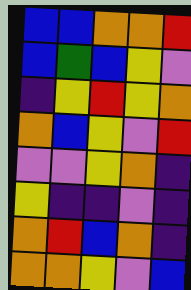[["blue", "blue", "orange", "orange", "red"], ["blue", "green", "blue", "yellow", "violet"], ["indigo", "yellow", "red", "yellow", "orange"], ["orange", "blue", "yellow", "violet", "red"], ["violet", "violet", "yellow", "orange", "indigo"], ["yellow", "indigo", "indigo", "violet", "indigo"], ["orange", "red", "blue", "orange", "indigo"], ["orange", "orange", "yellow", "violet", "blue"]]